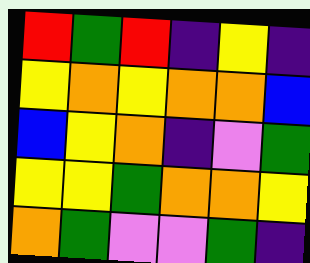[["red", "green", "red", "indigo", "yellow", "indigo"], ["yellow", "orange", "yellow", "orange", "orange", "blue"], ["blue", "yellow", "orange", "indigo", "violet", "green"], ["yellow", "yellow", "green", "orange", "orange", "yellow"], ["orange", "green", "violet", "violet", "green", "indigo"]]